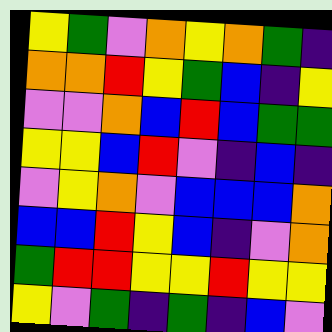[["yellow", "green", "violet", "orange", "yellow", "orange", "green", "indigo"], ["orange", "orange", "red", "yellow", "green", "blue", "indigo", "yellow"], ["violet", "violet", "orange", "blue", "red", "blue", "green", "green"], ["yellow", "yellow", "blue", "red", "violet", "indigo", "blue", "indigo"], ["violet", "yellow", "orange", "violet", "blue", "blue", "blue", "orange"], ["blue", "blue", "red", "yellow", "blue", "indigo", "violet", "orange"], ["green", "red", "red", "yellow", "yellow", "red", "yellow", "yellow"], ["yellow", "violet", "green", "indigo", "green", "indigo", "blue", "violet"]]